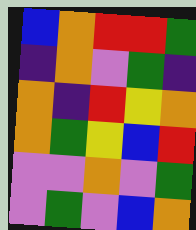[["blue", "orange", "red", "red", "green"], ["indigo", "orange", "violet", "green", "indigo"], ["orange", "indigo", "red", "yellow", "orange"], ["orange", "green", "yellow", "blue", "red"], ["violet", "violet", "orange", "violet", "green"], ["violet", "green", "violet", "blue", "orange"]]